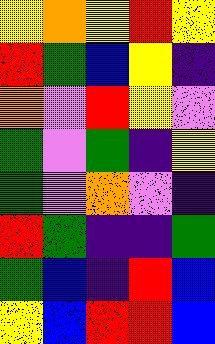[["yellow", "orange", "yellow", "red", "yellow"], ["red", "green", "blue", "yellow", "indigo"], ["orange", "violet", "red", "yellow", "violet"], ["green", "violet", "green", "indigo", "yellow"], ["green", "violet", "orange", "violet", "indigo"], ["red", "green", "indigo", "indigo", "green"], ["green", "blue", "indigo", "red", "blue"], ["yellow", "blue", "red", "red", "blue"]]